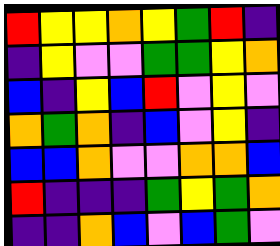[["red", "yellow", "yellow", "orange", "yellow", "green", "red", "indigo"], ["indigo", "yellow", "violet", "violet", "green", "green", "yellow", "orange"], ["blue", "indigo", "yellow", "blue", "red", "violet", "yellow", "violet"], ["orange", "green", "orange", "indigo", "blue", "violet", "yellow", "indigo"], ["blue", "blue", "orange", "violet", "violet", "orange", "orange", "blue"], ["red", "indigo", "indigo", "indigo", "green", "yellow", "green", "orange"], ["indigo", "indigo", "orange", "blue", "violet", "blue", "green", "violet"]]